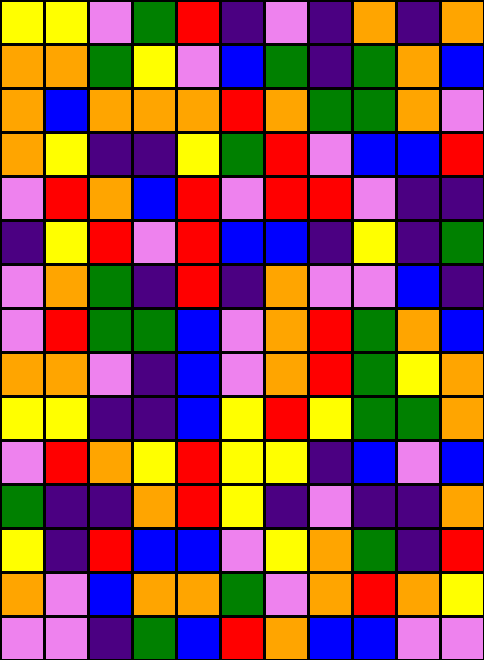[["yellow", "yellow", "violet", "green", "red", "indigo", "violet", "indigo", "orange", "indigo", "orange"], ["orange", "orange", "green", "yellow", "violet", "blue", "green", "indigo", "green", "orange", "blue"], ["orange", "blue", "orange", "orange", "orange", "red", "orange", "green", "green", "orange", "violet"], ["orange", "yellow", "indigo", "indigo", "yellow", "green", "red", "violet", "blue", "blue", "red"], ["violet", "red", "orange", "blue", "red", "violet", "red", "red", "violet", "indigo", "indigo"], ["indigo", "yellow", "red", "violet", "red", "blue", "blue", "indigo", "yellow", "indigo", "green"], ["violet", "orange", "green", "indigo", "red", "indigo", "orange", "violet", "violet", "blue", "indigo"], ["violet", "red", "green", "green", "blue", "violet", "orange", "red", "green", "orange", "blue"], ["orange", "orange", "violet", "indigo", "blue", "violet", "orange", "red", "green", "yellow", "orange"], ["yellow", "yellow", "indigo", "indigo", "blue", "yellow", "red", "yellow", "green", "green", "orange"], ["violet", "red", "orange", "yellow", "red", "yellow", "yellow", "indigo", "blue", "violet", "blue"], ["green", "indigo", "indigo", "orange", "red", "yellow", "indigo", "violet", "indigo", "indigo", "orange"], ["yellow", "indigo", "red", "blue", "blue", "violet", "yellow", "orange", "green", "indigo", "red"], ["orange", "violet", "blue", "orange", "orange", "green", "violet", "orange", "red", "orange", "yellow"], ["violet", "violet", "indigo", "green", "blue", "red", "orange", "blue", "blue", "violet", "violet"]]